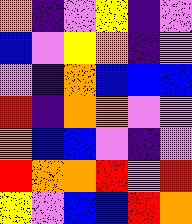[["orange", "indigo", "violet", "yellow", "indigo", "violet"], ["blue", "violet", "yellow", "orange", "indigo", "violet"], ["violet", "indigo", "orange", "blue", "blue", "blue"], ["red", "indigo", "orange", "orange", "violet", "violet"], ["orange", "blue", "blue", "violet", "indigo", "violet"], ["red", "orange", "orange", "red", "violet", "red"], ["yellow", "violet", "blue", "blue", "red", "orange"]]